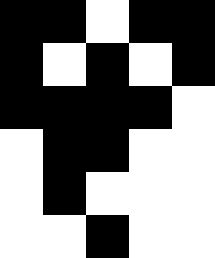[["black", "black", "white", "black", "black"], ["black", "white", "black", "white", "black"], ["black", "black", "black", "black", "white"], ["white", "black", "black", "white", "white"], ["white", "black", "white", "white", "white"], ["white", "white", "black", "white", "white"]]